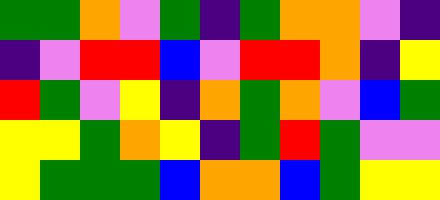[["green", "green", "orange", "violet", "green", "indigo", "green", "orange", "orange", "violet", "indigo"], ["indigo", "violet", "red", "red", "blue", "violet", "red", "red", "orange", "indigo", "yellow"], ["red", "green", "violet", "yellow", "indigo", "orange", "green", "orange", "violet", "blue", "green"], ["yellow", "yellow", "green", "orange", "yellow", "indigo", "green", "red", "green", "violet", "violet"], ["yellow", "green", "green", "green", "blue", "orange", "orange", "blue", "green", "yellow", "yellow"]]